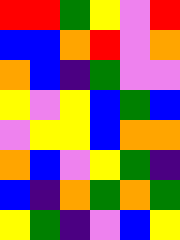[["red", "red", "green", "yellow", "violet", "red"], ["blue", "blue", "orange", "red", "violet", "orange"], ["orange", "blue", "indigo", "green", "violet", "violet"], ["yellow", "violet", "yellow", "blue", "green", "blue"], ["violet", "yellow", "yellow", "blue", "orange", "orange"], ["orange", "blue", "violet", "yellow", "green", "indigo"], ["blue", "indigo", "orange", "green", "orange", "green"], ["yellow", "green", "indigo", "violet", "blue", "yellow"]]